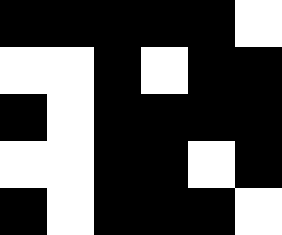[["black", "black", "black", "black", "black", "white"], ["white", "white", "black", "white", "black", "black"], ["black", "white", "black", "black", "black", "black"], ["white", "white", "black", "black", "white", "black"], ["black", "white", "black", "black", "black", "white"]]